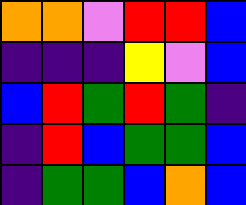[["orange", "orange", "violet", "red", "red", "blue"], ["indigo", "indigo", "indigo", "yellow", "violet", "blue"], ["blue", "red", "green", "red", "green", "indigo"], ["indigo", "red", "blue", "green", "green", "blue"], ["indigo", "green", "green", "blue", "orange", "blue"]]